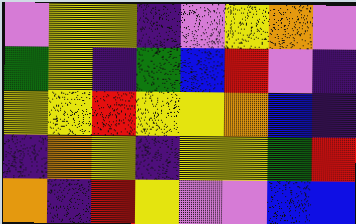[["violet", "yellow", "yellow", "indigo", "violet", "yellow", "orange", "violet"], ["green", "yellow", "indigo", "green", "blue", "red", "violet", "indigo"], ["yellow", "yellow", "red", "yellow", "yellow", "orange", "blue", "indigo"], ["indigo", "orange", "yellow", "indigo", "yellow", "yellow", "green", "red"], ["orange", "indigo", "red", "yellow", "violet", "violet", "blue", "blue"]]